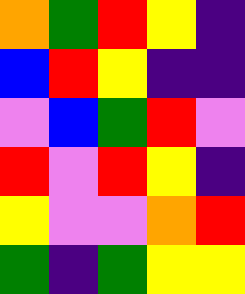[["orange", "green", "red", "yellow", "indigo"], ["blue", "red", "yellow", "indigo", "indigo"], ["violet", "blue", "green", "red", "violet"], ["red", "violet", "red", "yellow", "indigo"], ["yellow", "violet", "violet", "orange", "red"], ["green", "indigo", "green", "yellow", "yellow"]]